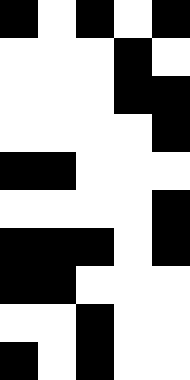[["black", "white", "black", "white", "black"], ["white", "white", "white", "black", "white"], ["white", "white", "white", "black", "black"], ["white", "white", "white", "white", "black"], ["black", "black", "white", "white", "white"], ["white", "white", "white", "white", "black"], ["black", "black", "black", "white", "black"], ["black", "black", "white", "white", "white"], ["white", "white", "black", "white", "white"], ["black", "white", "black", "white", "white"]]